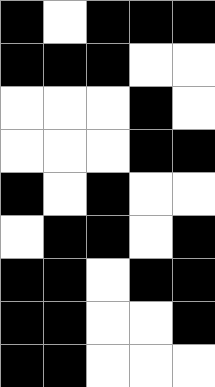[["black", "white", "black", "black", "black"], ["black", "black", "black", "white", "white"], ["white", "white", "white", "black", "white"], ["white", "white", "white", "black", "black"], ["black", "white", "black", "white", "white"], ["white", "black", "black", "white", "black"], ["black", "black", "white", "black", "black"], ["black", "black", "white", "white", "black"], ["black", "black", "white", "white", "white"]]